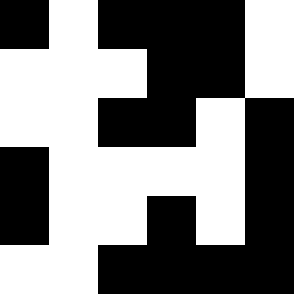[["black", "white", "black", "black", "black", "white"], ["white", "white", "white", "black", "black", "white"], ["white", "white", "black", "black", "white", "black"], ["black", "white", "white", "white", "white", "black"], ["black", "white", "white", "black", "white", "black"], ["white", "white", "black", "black", "black", "black"]]